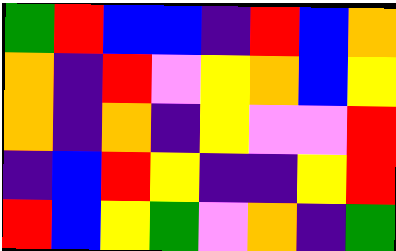[["green", "red", "blue", "blue", "indigo", "red", "blue", "orange"], ["orange", "indigo", "red", "violet", "yellow", "orange", "blue", "yellow"], ["orange", "indigo", "orange", "indigo", "yellow", "violet", "violet", "red"], ["indigo", "blue", "red", "yellow", "indigo", "indigo", "yellow", "red"], ["red", "blue", "yellow", "green", "violet", "orange", "indigo", "green"]]